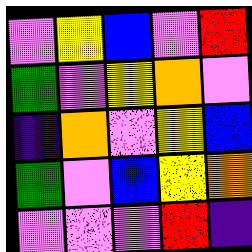[["violet", "yellow", "blue", "violet", "red"], ["green", "violet", "yellow", "orange", "violet"], ["indigo", "orange", "violet", "yellow", "blue"], ["green", "violet", "blue", "yellow", "orange"], ["violet", "violet", "violet", "red", "indigo"]]